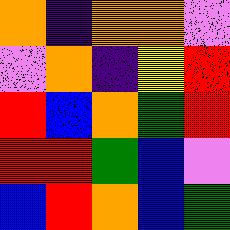[["orange", "indigo", "orange", "orange", "violet"], ["violet", "orange", "indigo", "yellow", "red"], ["red", "blue", "orange", "green", "red"], ["red", "red", "green", "blue", "violet"], ["blue", "red", "orange", "blue", "green"]]